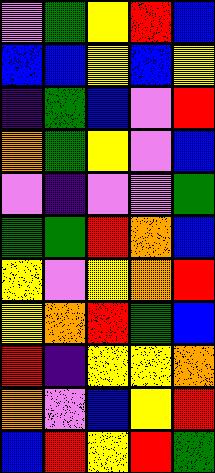[["violet", "green", "yellow", "red", "blue"], ["blue", "blue", "yellow", "blue", "yellow"], ["indigo", "green", "blue", "violet", "red"], ["orange", "green", "yellow", "violet", "blue"], ["violet", "indigo", "violet", "violet", "green"], ["green", "green", "red", "orange", "blue"], ["yellow", "violet", "yellow", "orange", "red"], ["yellow", "orange", "red", "green", "blue"], ["red", "indigo", "yellow", "yellow", "orange"], ["orange", "violet", "blue", "yellow", "red"], ["blue", "red", "yellow", "red", "green"]]